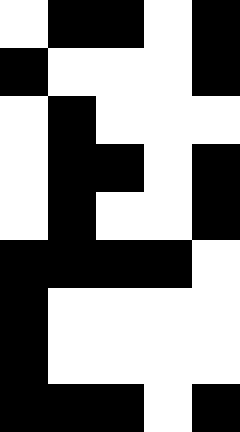[["white", "black", "black", "white", "black"], ["black", "white", "white", "white", "black"], ["white", "black", "white", "white", "white"], ["white", "black", "black", "white", "black"], ["white", "black", "white", "white", "black"], ["black", "black", "black", "black", "white"], ["black", "white", "white", "white", "white"], ["black", "white", "white", "white", "white"], ["black", "black", "black", "white", "black"]]